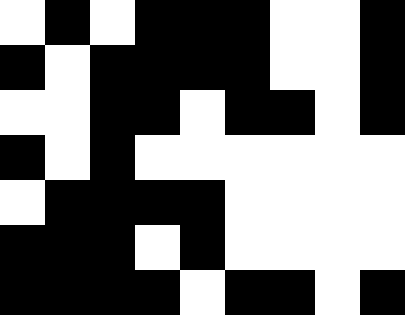[["white", "black", "white", "black", "black", "black", "white", "white", "black"], ["black", "white", "black", "black", "black", "black", "white", "white", "black"], ["white", "white", "black", "black", "white", "black", "black", "white", "black"], ["black", "white", "black", "white", "white", "white", "white", "white", "white"], ["white", "black", "black", "black", "black", "white", "white", "white", "white"], ["black", "black", "black", "white", "black", "white", "white", "white", "white"], ["black", "black", "black", "black", "white", "black", "black", "white", "black"]]